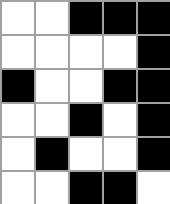[["white", "white", "black", "black", "black"], ["white", "white", "white", "white", "black"], ["black", "white", "white", "black", "black"], ["white", "white", "black", "white", "black"], ["white", "black", "white", "white", "black"], ["white", "white", "black", "black", "white"]]